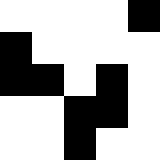[["white", "white", "white", "white", "black"], ["black", "white", "white", "white", "white"], ["black", "black", "white", "black", "white"], ["white", "white", "black", "black", "white"], ["white", "white", "black", "white", "white"]]